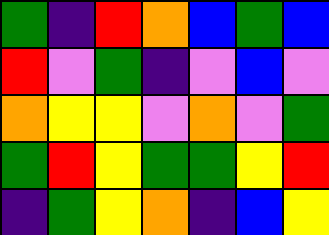[["green", "indigo", "red", "orange", "blue", "green", "blue"], ["red", "violet", "green", "indigo", "violet", "blue", "violet"], ["orange", "yellow", "yellow", "violet", "orange", "violet", "green"], ["green", "red", "yellow", "green", "green", "yellow", "red"], ["indigo", "green", "yellow", "orange", "indigo", "blue", "yellow"]]